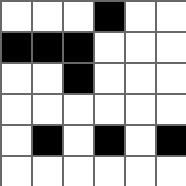[["white", "white", "white", "black", "white", "white"], ["black", "black", "black", "white", "white", "white"], ["white", "white", "black", "white", "white", "white"], ["white", "white", "white", "white", "white", "white"], ["white", "black", "white", "black", "white", "black"], ["white", "white", "white", "white", "white", "white"]]